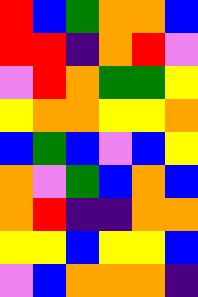[["red", "blue", "green", "orange", "orange", "blue"], ["red", "red", "indigo", "orange", "red", "violet"], ["violet", "red", "orange", "green", "green", "yellow"], ["yellow", "orange", "orange", "yellow", "yellow", "orange"], ["blue", "green", "blue", "violet", "blue", "yellow"], ["orange", "violet", "green", "blue", "orange", "blue"], ["orange", "red", "indigo", "indigo", "orange", "orange"], ["yellow", "yellow", "blue", "yellow", "yellow", "blue"], ["violet", "blue", "orange", "orange", "orange", "indigo"]]